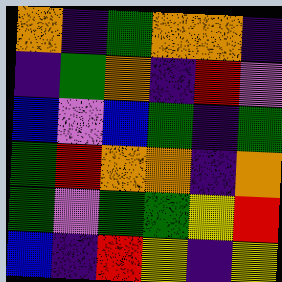[["orange", "indigo", "green", "orange", "orange", "indigo"], ["indigo", "green", "orange", "indigo", "red", "violet"], ["blue", "violet", "blue", "green", "indigo", "green"], ["green", "red", "orange", "orange", "indigo", "orange"], ["green", "violet", "green", "green", "yellow", "red"], ["blue", "indigo", "red", "yellow", "indigo", "yellow"]]